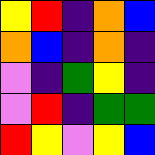[["yellow", "red", "indigo", "orange", "blue"], ["orange", "blue", "indigo", "orange", "indigo"], ["violet", "indigo", "green", "yellow", "indigo"], ["violet", "red", "indigo", "green", "green"], ["red", "yellow", "violet", "yellow", "blue"]]